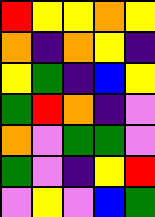[["red", "yellow", "yellow", "orange", "yellow"], ["orange", "indigo", "orange", "yellow", "indigo"], ["yellow", "green", "indigo", "blue", "yellow"], ["green", "red", "orange", "indigo", "violet"], ["orange", "violet", "green", "green", "violet"], ["green", "violet", "indigo", "yellow", "red"], ["violet", "yellow", "violet", "blue", "green"]]